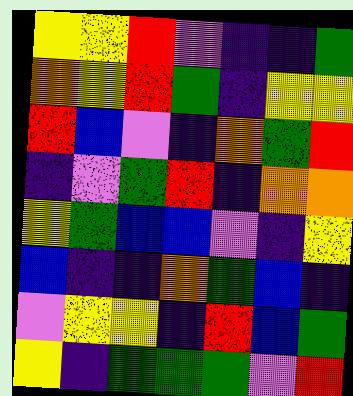[["yellow", "yellow", "red", "violet", "indigo", "indigo", "green"], ["orange", "yellow", "red", "green", "indigo", "yellow", "yellow"], ["red", "blue", "violet", "indigo", "orange", "green", "red"], ["indigo", "violet", "green", "red", "indigo", "orange", "orange"], ["yellow", "green", "blue", "blue", "violet", "indigo", "yellow"], ["blue", "indigo", "indigo", "orange", "green", "blue", "indigo"], ["violet", "yellow", "yellow", "indigo", "red", "blue", "green"], ["yellow", "indigo", "green", "green", "green", "violet", "red"]]